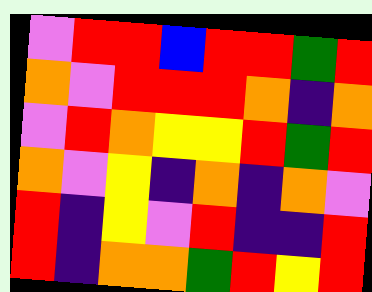[["violet", "red", "red", "blue", "red", "red", "green", "red"], ["orange", "violet", "red", "red", "red", "orange", "indigo", "orange"], ["violet", "red", "orange", "yellow", "yellow", "red", "green", "red"], ["orange", "violet", "yellow", "indigo", "orange", "indigo", "orange", "violet"], ["red", "indigo", "yellow", "violet", "red", "indigo", "indigo", "red"], ["red", "indigo", "orange", "orange", "green", "red", "yellow", "red"]]